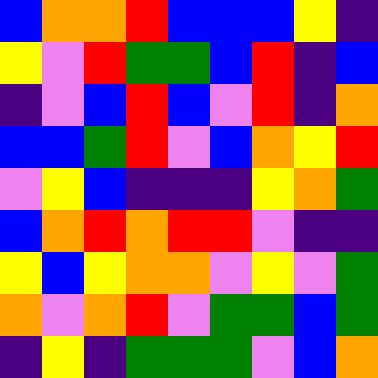[["blue", "orange", "orange", "red", "blue", "blue", "blue", "yellow", "indigo"], ["yellow", "violet", "red", "green", "green", "blue", "red", "indigo", "blue"], ["indigo", "violet", "blue", "red", "blue", "violet", "red", "indigo", "orange"], ["blue", "blue", "green", "red", "violet", "blue", "orange", "yellow", "red"], ["violet", "yellow", "blue", "indigo", "indigo", "indigo", "yellow", "orange", "green"], ["blue", "orange", "red", "orange", "red", "red", "violet", "indigo", "indigo"], ["yellow", "blue", "yellow", "orange", "orange", "violet", "yellow", "violet", "green"], ["orange", "violet", "orange", "red", "violet", "green", "green", "blue", "green"], ["indigo", "yellow", "indigo", "green", "green", "green", "violet", "blue", "orange"]]